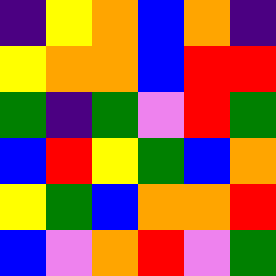[["indigo", "yellow", "orange", "blue", "orange", "indigo"], ["yellow", "orange", "orange", "blue", "red", "red"], ["green", "indigo", "green", "violet", "red", "green"], ["blue", "red", "yellow", "green", "blue", "orange"], ["yellow", "green", "blue", "orange", "orange", "red"], ["blue", "violet", "orange", "red", "violet", "green"]]